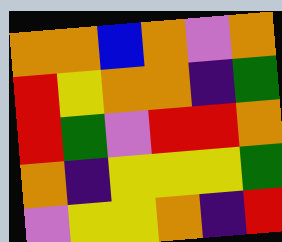[["orange", "orange", "blue", "orange", "violet", "orange"], ["red", "yellow", "orange", "orange", "indigo", "green"], ["red", "green", "violet", "red", "red", "orange"], ["orange", "indigo", "yellow", "yellow", "yellow", "green"], ["violet", "yellow", "yellow", "orange", "indigo", "red"]]